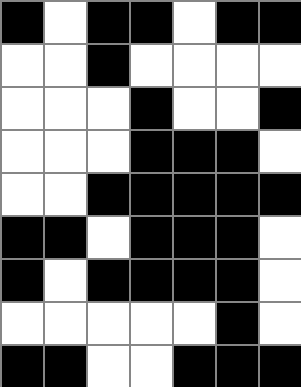[["black", "white", "black", "black", "white", "black", "black"], ["white", "white", "black", "white", "white", "white", "white"], ["white", "white", "white", "black", "white", "white", "black"], ["white", "white", "white", "black", "black", "black", "white"], ["white", "white", "black", "black", "black", "black", "black"], ["black", "black", "white", "black", "black", "black", "white"], ["black", "white", "black", "black", "black", "black", "white"], ["white", "white", "white", "white", "white", "black", "white"], ["black", "black", "white", "white", "black", "black", "black"]]